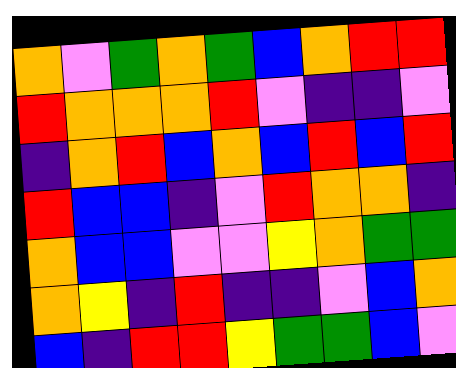[["orange", "violet", "green", "orange", "green", "blue", "orange", "red", "red"], ["red", "orange", "orange", "orange", "red", "violet", "indigo", "indigo", "violet"], ["indigo", "orange", "red", "blue", "orange", "blue", "red", "blue", "red"], ["red", "blue", "blue", "indigo", "violet", "red", "orange", "orange", "indigo"], ["orange", "blue", "blue", "violet", "violet", "yellow", "orange", "green", "green"], ["orange", "yellow", "indigo", "red", "indigo", "indigo", "violet", "blue", "orange"], ["blue", "indigo", "red", "red", "yellow", "green", "green", "blue", "violet"]]